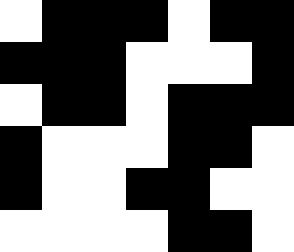[["white", "black", "black", "black", "white", "black", "black"], ["black", "black", "black", "white", "white", "white", "black"], ["white", "black", "black", "white", "black", "black", "black"], ["black", "white", "white", "white", "black", "black", "white"], ["black", "white", "white", "black", "black", "white", "white"], ["white", "white", "white", "white", "black", "black", "white"]]